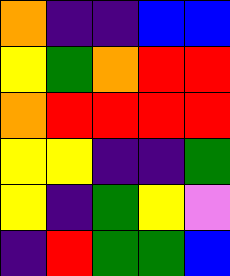[["orange", "indigo", "indigo", "blue", "blue"], ["yellow", "green", "orange", "red", "red"], ["orange", "red", "red", "red", "red"], ["yellow", "yellow", "indigo", "indigo", "green"], ["yellow", "indigo", "green", "yellow", "violet"], ["indigo", "red", "green", "green", "blue"]]